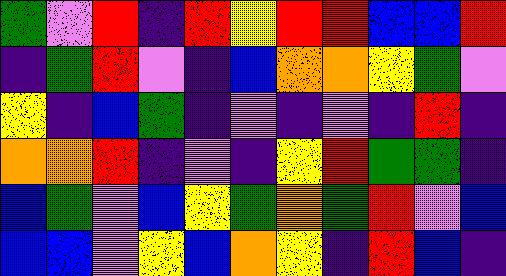[["green", "violet", "red", "indigo", "red", "yellow", "red", "red", "blue", "blue", "red"], ["indigo", "green", "red", "violet", "indigo", "blue", "orange", "orange", "yellow", "green", "violet"], ["yellow", "indigo", "blue", "green", "indigo", "violet", "indigo", "violet", "indigo", "red", "indigo"], ["orange", "orange", "red", "indigo", "violet", "indigo", "yellow", "red", "green", "green", "indigo"], ["blue", "green", "violet", "blue", "yellow", "green", "orange", "green", "red", "violet", "blue"], ["blue", "blue", "violet", "yellow", "blue", "orange", "yellow", "indigo", "red", "blue", "indigo"]]